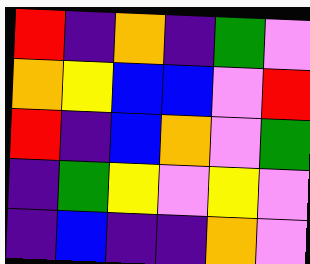[["red", "indigo", "orange", "indigo", "green", "violet"], ["orange", "yellow", "blue", "blue", "violet", "red"], ["red", "indigo", "blue", "orange", "violet", "green"], ["indigo", "green", "yellow", "violet", "yellow", "violet"], ["indigo", "blue", "indigo", "indigo", "orange", "violet"]]